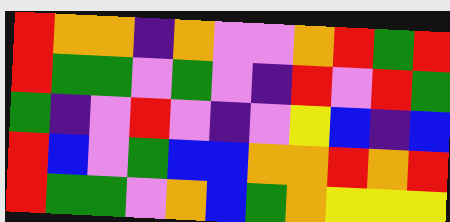[["red", "orange", "orange", "indigo", "orange", "violet", "violet", "orange", "red", "green", "red"], ["red", "green", "green", "violet", "green", "violet", "indigo", "red", "violet", "red", "green"], ["green", "indigo", "violet", "red", "violet", "indigo", "violet", "yellow", "blue", "indigo", "blue"], ["red", "blue", "violet", "green", "blue", "blue", "orange", "orange", "red", "orange", "red"], ["red", "green", "green", "violet", "orange", "blue", "green", "orange", "yellow", "yellow", "yellow"]]